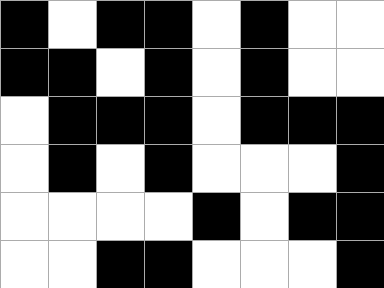[["black", "white", "black", "black", "white", "black", "white", "white"], ["black", "black", "white", "black", "white", "black", "white", "white"], ["white", "black", "black", "black", "white", "black", "black", "black"], ["white", "black", "white", "black", "white", "white", "white", "black"], ["white", "white", "white", "white", "black", "white", "black", "black"], ["white", "white", "black", "black", "white", "white", "white", "black"]]